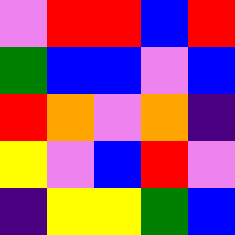[["violet", "red", "red", "blue", "red"], ["green", "blue", "blue", "violet", "blue"], ["red", "orange", "violet", "orange", "indigo"], ["yellow", "violet", "blue", "red", "violet"], ["indigo", "yellow", "yellow", "green", "blue"]]